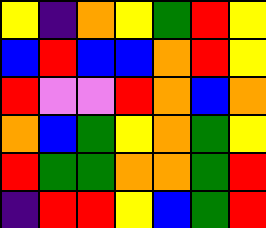[["yellow", "indigo", "orange", "yellow", "green", "red", "yellow"], ["blue", "red", "blue", "blue", "orange", "red", "yellow"], ["red", "violet", "violet", "red", "orange", "blue", "orange"], ["orange", "blue", "green", "yellow", "orange", "green", "yellow"], ["red", "green", "green", "orange", "orange", "green", "red"], ["indigo", "red", "red", "yellow", "blue", "green", "red"]]